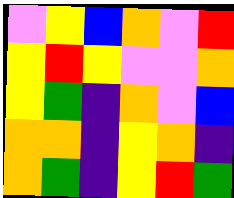[["violet", "yellow", "blue", "orange", "violet", "red"], ["yellow", "red", "yellow", "violet", "violet", "orange"], ["yellow", "green", "indigo", "orange", "violet", "blue"], ["orange", "orange", "indigo", "yellow", "orange", "indigo"], ["orange", "green", "indigo", "yellow", "red", "green"]]